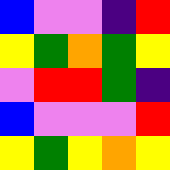[["blue", "violet", "violet", "indigo", "red"], ["yellow", "green", "orange", "green", "yellow"], ["violet", "red", "red", "green", "indigo"], ["blue", "violet", "violet", "violet", "red"], ["yellow", "green", "yellow", "orange", "yellow"]]